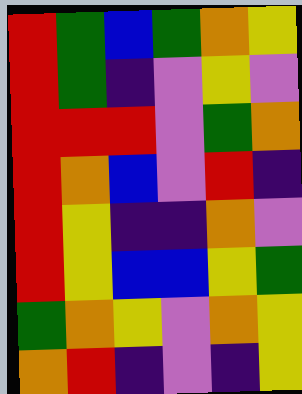[["red", "green", "blue", "green", "orange", "yellow"], ["red", "green", "indigo", "violet", "yellow", "violet"], ["red", "red", "red", "violet", "green", "orange"], ["red", "orange", "blue", "violet", "red", "indigo"], ["red", "yellow", "indigo", "indigo", "orange", "violet"], ["red", "yellow", "blue", "blue", "yellow", "green"], ["green", "orange", "yellow", "violet", "orange", "yellow"], ["orange", "red", "indigo", "violet", "indigo", "yellow"]]